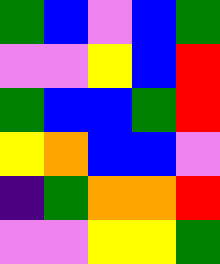[["green", "blue", "violet", "blue", "green"], ["violet", "violet", "yellow", "blue", "red"], ["green", "blue", "blue", "green", "red"], ["yellow", "orange", "blue", "blue", "violet"], ["indigo", "green", "orange", "orange", "red"], ["violet", "violet", "yellow", "yellow", "green"]]